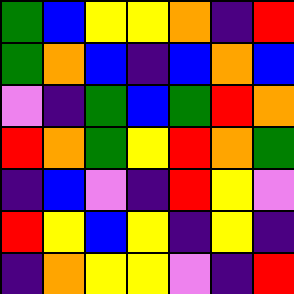[["green", "blue", "yellow", "yellow", "orange", "indigo", "red"], ["green", "orange", "blue", "indigo", "blue", "orange", "blue"], ["violet", "indigo", "green", "blue", "green", "red", "orange"], ["red", "orange", "green", "yellow", "red", "orange", "green"], ["indigo", "blue", "violet", "indigo", "red", "yellow", "violet"], ["red", "yellow", "blue", "yellow", "indigo", "yellow", "indigo"], ["indigo", "orange", "yellow", "yellow", "violet", "indigo", "red"]]